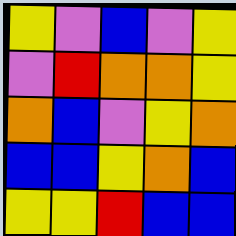[["yellow", "violet", "blue", "violet", "yellow"], ["violet", "red", "orange", "orange", "yellow"], ["orange", "blue", "violet", "yellow", "orange"], ["blue", "blue", "yellow", "orange", "blue"], ["yellow", "yellow", "red", "blue", "blue"]]